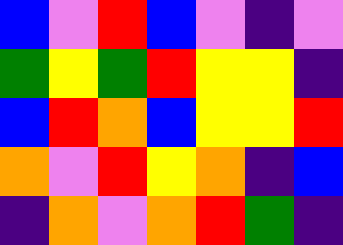[["blue", "violet", "red", "blue", "violet", "indigo", "violet"], ["green", "yellow", "green", "red", "yellow", "yellow", "indigo"], ["blue", "red", "orange", "blue", "yellow", "yellow", "red"], ["orange", "violet", "red", "yellow", "orange", "indigo", "blue"], ["indigo", "orange", "violet", "orange", "red", "green", "indigo"]]